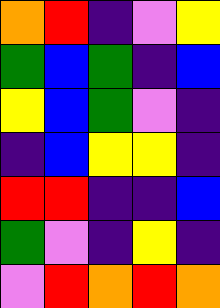[["orange", "red", "indigo", "violet", "yellow"], ["green", "blue", "green", "indigo", "blue"], ["yellow", "blue", "green", "violet", "indigo"], ["indigo", "blue", "yellow", "yellow", "indigo"], ["red", "red", "indigo", "indigo", "blue"], ["green", "violet", "indigo", "yellow", "indigo"], ["violet", "red", "orange", "red", "orange"]]